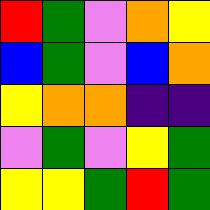[["red", "green", "violet", "orange", "yellow"], ["blue", "green", "violet", "blue", "orange"], ["yellow", "orange", "orange", "indigo", "indigo"], ["violet", "green", "violet", "yellow", "green"], ["yellow", "yellow", "green", "red", "green"]]